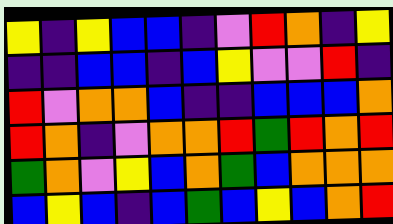[["yellow", "indigo", "yellow", "blue", "blue", "indigo", "violet", "red", "orange", "indigo", "yellow"], ["indigo", "indigo", "blue", "blue", "indigo", "blue", "yellow", "violet", "violet", "red", "indigo"], ["red", "violet", "orange", "orange", "blue", "indigo", "indigo", "blue", "blue", "blue", "orange"], ["red", "orange", "indigo", "violet", "orange", "orange", "red", "green", "red", "orange", "red"], ["green", "orange", "violet", "yellow", "blue", "orange", "green", "blue", "orange", "orange", "orange"], ["blue", "yellow", "blue", "indigo", "blue", "green", "blue", "yellow", "blue", "orange", "red"]]